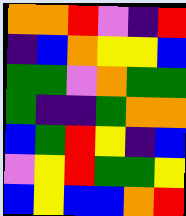[["orange", "orange", "red", "violet", "indigo", "red"], ["indigo", "blue", "orange", "yellow", "yellow", "blue"], ["green", "green", "violet", "orange", "green", "green"], ["green", "indigo", "indigo", "green", "orange", "orange"], ["blue", "green", "red", "yellow", "indigo", "blue"], ["violet", "yellow", "red", "green", "green", "yellow"], ["blue", "yellow", "blue", "blue", "orange", "red"]]